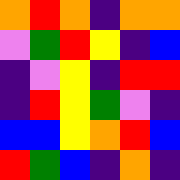[["orange", "red", "orange", "indigo", "orange", "orange"], ["violet", "green", "red", "yellow", "indigo", "blue"], ["indigo", "violet", "yellow", "indigo", "red", "red"], ["indigo", "red", "yellow", "green", "violet", "indigo"], ["blue", "blue", "yellow", "orange", "red", "blue"], ["red", "green", "blue", "indigo", "orange", "indigo"]]